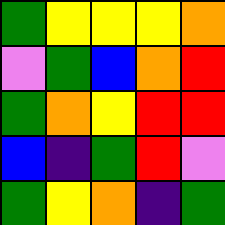[["green", "yellow", "yellow", "yellow", "orange"], ["violet", "green", "blue", "orange", "red"], ["green", "orange", "yellow", "red", "red"], ["blue", "indigo", "green", "red", "violet"], ["green", "yellow", "orange", "indigo", "green"]]